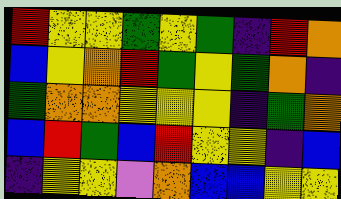[["red", "yellow", "yellow", "green", "yellow", "green", "indigo", "red", "orange"], ["blue", "yellow", "orange", "red", "green", "yellow", "green", "orange", "indigo"], ["green", "orange", "orange", "yellow", "yellow", "yellow", "indigo", "green", "orange"], ["blue", "red", "green", "blue", "red", "yellow", "yellow", "indigo", "blue"], ["indigo", "yellow", "yellow", "violet", "orange", "blue", "blue", "yellow", "yellow"]]